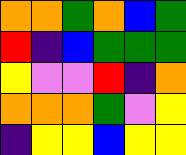[["orange", "orange", "green", "orange", "blue", "green"], ["red", "indigo", "blue", "green", "green", "green"], ["yellow", "violet", "violet", "red", "indigo", "orange"], ["orange", "orange", "orange", "green", "violet", "yellow"], ["indigo", "yellow", "yellow", "blue", "yellow", "yellow"]]